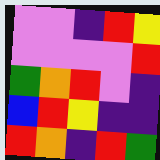[["violet", "violet", "indigo", "red", "yellow"], ["violet", "violet", "violet", "violet", "red"], ["green", "orange", "red", "violet", "indigo"], ["blue", "red", "yellow", "indigo", "indigo"], ["red", "orange", "indigo", "red", "green"]]